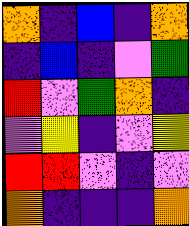[["orange", "indigo", "blue", "indigo", "orange"], ["indigo", "blue", "indigo", "violet", "green"], ["red", "violet", "green", "orange", "indigo"], ["violet", "yellow", "indigo", "violet", "yellow"], ["red", "red", "violet", "indigo", "violet"], ["orange", "indigo", "indigo", "indigo", "orange"]]